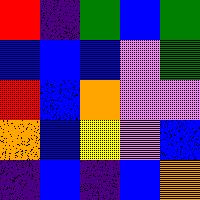[["red", "indigo", "green", "blue", "green"], ["blue", "blue", "blue", "violet", "green"], ["red", "blue", "orange", "violet", "violet"], ["orange", "blue", "yellow", "violet", "blue"], ["indigo", "blue", "indigo", "blue", "orange"]]